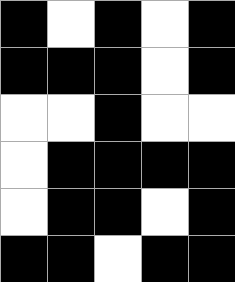[["black", "white", "black", "white", "black"], ["black", "black", "black", "white", "black"], ["white", "white", "black", "white", "white"], ["white", "black", "black", "black", "black"], ["white", "black", "black", "white", "black"], ["black", "black", "white", "black", "black"]]